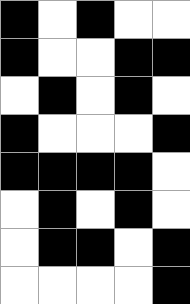[["black", "white", "black", "white", "white"], ["black", "white", "white", "black", "black"], ["white", "black", "white", "black", "white"], ["black", "white", "white", "white", "black"], ["black", "black", "black", "black", "white"], ["white", "black", "white", "black", "white"], ["white", "black", "black", "white", "black"], ["white", "white", "white", "white", "black"]]